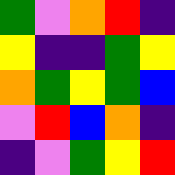[["green", "violet", "orange", "red", "indigo"], ["yellow", "indigo", "indigo", "green", "yellow"], ["orange", "green", "yellow", "green", "blue"], ["violet", "red", "blue", "orange", "indigo"], ["indigo", "violet", "green", "yellow", "red"]]